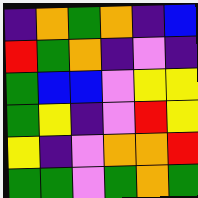[["indigo", "orange", "green", "orange", "indigo", "blue"], ["red", "green", "orange", "indigo", "violet", "indigo"], ["green", "blue", "blue", "violet", "yellow", "yellow"], ["green", "yellow", "indigo", "violet", "red", "yellow"], ["yellow", "indigo", "violet", "orange", "orange", "red"], ["green", "green", "violet", "green", "orange", "green"]]